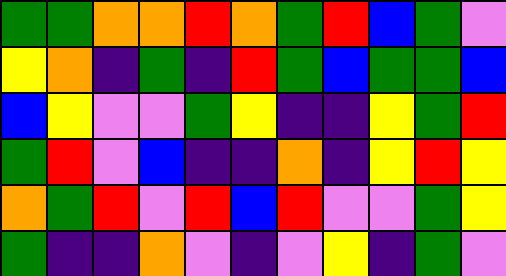[["green", "green", "orange", "orange", "red", "orange", "green", "red", "blue", "green", "violet"], ["yellow", "orange", "indigo", "green", "indigo", "red", "green", "blue", "green", "green", "blue"], ["blue", "yellow", "violet", "violet", "green", "yellow", "indigo", "indigo", "yellow", "green", "red"], ["green", "red", "violet", "blue", "indigo", "indigo", "orange", "indigo", "yellow", "red", "yellow"], ["orange", "green", "red", "violet", "red", "blue", "red", "violet", "violet", "green", "yellow"], ["green", "indigo", "indigo", "orange", "violet", "indigo", "violet", "yellow", "indigo", "green", "violet"]]